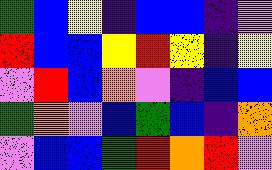[["green", "blue", "yellow", "indigo", "blue", "blue", "indigo", "violet"], ["red", "blue", "blue", "yellow", "red", "yellow", "indigo", "yellow"], ["violet", "red", "blue", "orange", "violet", "indigo", "blue", "blue"], ["green", "orange", "violet", "blue", "green", "blue", "indigo", "orange"], ["violet", "blue", "blue", "green", "red", "orange", "red", "violet"]]